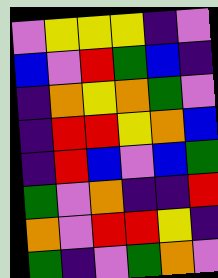[["violet", "yellow", "yellow", "yellow", "indigo", "violet"], ["blue", "violet", "red", "green", "blue", "indigo"], ["indigo", "orange", "yellow", "orange", "green", "violet"], ["indigo", "red", "red", "yellow", "orange", "blue"], ["indigo", "red", "blue", "violet", "blue", "green"], ["green", "violet", "orange", "indigo", "indigo", "red"], ["orange", "violet", "red", "red", "yellow", "indigo"], ["green", "indigo", "violet", "green", "orange", "violet"]]